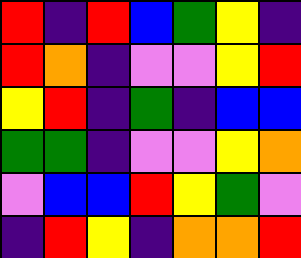[["red", "indigo", "red", "blue", "green", "yellow", "indigo"], ["red", "orange", "indigo", "violet", "violet", "yellow", "red"], ["yellow", "red", "indigo", "green", "indigo", "blue", "blue"], ["green", "green", "indigo", "violet", "violet", "yellow", "orange"], ["violet", "blue", "blue", "red", "yellow", "green", "violet"], ["indigo", "red", "yellow", "indigo", "orange", "orange", "red"]]